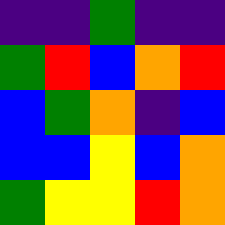[["indigo", "indigo", "green", "indigo", "indigo"], ["green", "red", "blue", "orange", "red"], ["blue", "green", "orange", "indigo", "blue"], ["blue", "blue", "yellow", "blue", "orange"], ["green", "yellow", "yellow", "red", "orange"]]